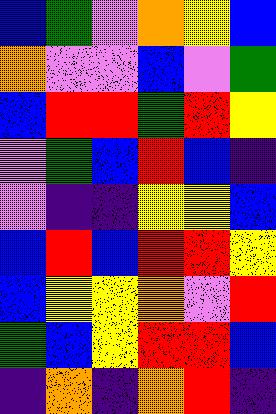[["blue", "green", "violet", "orange", "yellow", "blue"], ["orange", "violet", "violet", "blue", "violet", "green"], ["blue", "red", "red", "green", "red", "yellow"], ["violet", "green", "blue", "red", "blue", "indigo"], ["violet", "indigo", "indigo", "yellow", "yellow", "blue"], ["blue", "red", "blue", "red", "red", "yellow"], ["blue", "yellow", "yellow", "orange", "violet", "red"], ["green", "blue", "yellow", "red", "red", "blue"], ["indigo", "orange", "indigo", "orange", "red", "indigo"]]